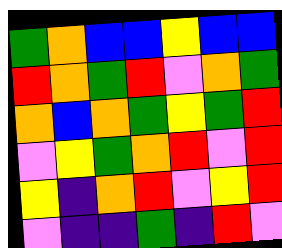[["green", "orange", "blue", "blue", "yellow", "blue", "blue"], ["red", "orange", "green", "red", "violet", "orange", "green"], ["orange", "blue", "orange", "green", "yellow", "green", "red"], ["violet", "yellow", "green", "orange", "red", "violet", "red"], ["yellow", "indigo", "orange", "red", "violet", "yellow", "red"], ["violet", "indigo", "indigo", "green", "indigo", "red", "violet"]]